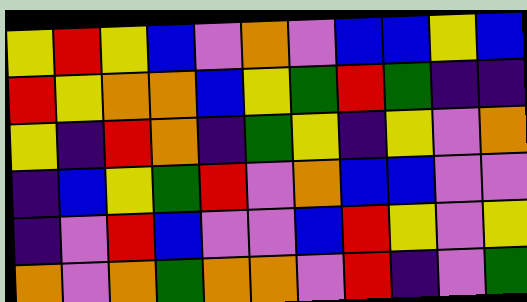[["yellow", "red", "yellow", "blue", "violet", "orange", "violet", "blue", "blue", "yellow", "blue"], ["red", "yellow", "orange", "orange", "blue", "yellow", "green", "red", "green", "indigo", "indigo"], ["yellow", "indigo", "red", "orange", "indigo", "green", "yellow", "indigo", "yellow", "violet", "orange"], ["indigo", "blue", "yellow", "green", "red", "violet", "orange", "blue", "blue", "violet", "violet"], ["indigo", "violet", "red", "blue", "violet", "violet", "blue", "red", "yellow", "violet", "yellow"], ["orange", "violet", "orange", "green", "orange", "orange", "violet", "red", "indigo", "violet", "green"]]